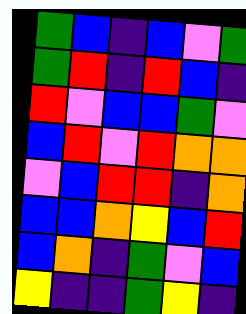[["green", "blue", "indigo", "blue", "violet", "green"], ["green", "red", "indigo", "red", "blue", "indigo"], ["red", "violet", "blue", "blue", "green", "violet"], ["blue", "red", "violet", "red", "orange", "orange"], ["violet", "blue", "red", "red", "indigo", "orange"], ["blue", "blue", "orange", "yellow", "blue", "red"], ["blue", "orange", "indigo", "green", "violet", "blue"], ["yellow", "indigo", "indigo", "green", "yellow", "indigo"]]